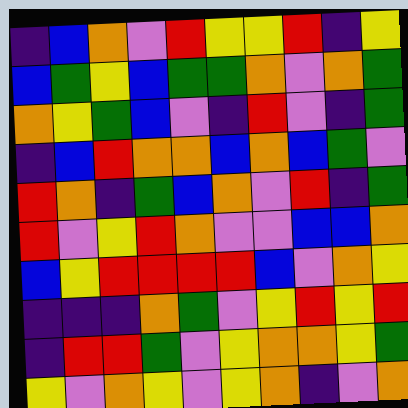[["indigo", "blue", "orange", "violet", "red", "yellow", "yellow", "red", "indigo", "yellow"], ["blue", "green", "yellow", "blue", "green", "green", "orange", "violet", "orange", "green"], ["orange", "yellow", "green", "blue", "violet", "indigo", "red", "violet", "indigo", "green"], ["indigo", "blue", "red", "orange", "orange", "blue", "orange", "blue", "green", "violet"], ["red", "orange", "indigo", "green", "blue", "orange", "violet", "red", "indigo", "green"], ["red", "violet", "yellow", "red", "orange", "violet", "violet", "blue", "blue", "orange"], ["blue", "yellow", "red", "red", "red", "red", "blue", "violet", "orange", "yellow"], ["indigo", "indigo", "indigo", "orange", "green", "violet", "yellow", "red", "yellow", "red"], ["indigo", "red", "red", "green", "violet", "yellow", "orange", "orange", "yellow", "green"], ["yellow", "violet", "orange", "yellow", "violet", "yellow", "orange", "indigo", "violet", "orange"]]